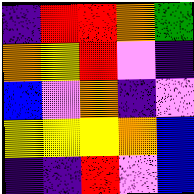[["indigo", "red", "red", "orange", "green"], ["orange", "yellow", "red", "violet", "indigo"], ["blue", "violet", "orange", "indigo", "violet"], ["yellow", "yellow", "yellow", "orange", "blue"], ["indigo", "indigo", "red", "violet", "blue"]]